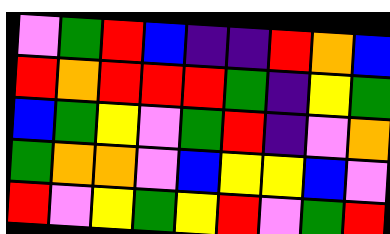[["violet", "green", "red", "blue", "indigo", "indigo", "red", "orange", "blue"], ["red", "orange", "red", "red", "red", "green", "indigo", "yellow", "green"], ["blue", "green", "yellow", "violet", "green", "red", "indigo", "violet", "orange"], ["green", "orange", "orange", "violet", "blue", "yellow", "yellow", "blue", "violet"], ["red", "violet", "yellow", "green", "yellow", "red", "violet", "green", "red"]]